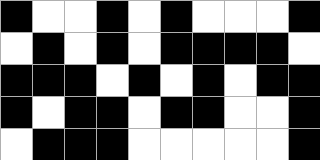[["black", "white", "white", "black", "white", "black", "white", "white", "white", "black"], ["white", "black", "white", "black", "white", "black", "black", "black", "black", "white"], ["black", "black", "black", "white", "black", "white", "black", "white", "black", "black"], ["black", "white", "black", "black", "white", "black", "black", "white", "white", "black"], ["white", "black", "black", "black", "white", "white", "white", "white", "white", "black"]]